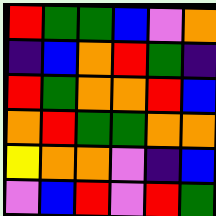[["red", "green", "green", "blue", "violet", "orange"], ["indigo", "blue", "orange", "red", "green", "indigo"], ["red", "green", "orange", "orange", "red", "blue"], ["orange", "red", "green", "green", "orange", "orange"], ["yellow", "orange", "orange", "violet", "indigo", "blue"], ["violet", "blue", "red", "violet", "red", "green"]]